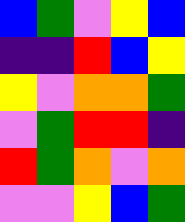[["blue", "green", "violet", "yellow", "blue"], ["indigo", "indigo", "red", "blue", "yellow"], ["yellow", "violet", "orange", "orange", "green"], ["violet", "green", "red", "red", "indigo"], ["red", "green", "orange", "violet", "orange"], ["violet", "violet", "yellow", "blue", "green"]]